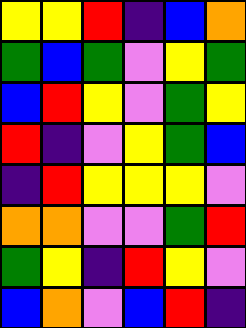[["yellow", "yellow", "red", "indigo", "blue", "orange"], ["green", "blue", "green", "violet", "yellow", "green"], ["blue", "red", "yellow", "violet", "green", "yellow"], ["red", "indigo", "violet", "yellow", "green", "blue"], ["indigo", "red", "yellow", "yellow", "yellow", "violet"], ["orange", "orange", "violet", "violet", "green", "red"], ["green", "yellow", "indigo", "red", "yellow", "violet"], ["blue", "orange", "violet", "blue", "red", "indigo"]]